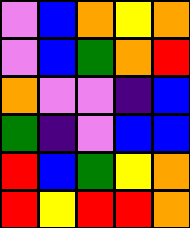[["violet", "blue", "orange", "yellow", "orange"], ["violet", "blue", "green", "orange", "red"], ["orange", "violet", "violet", "indigo", "blue"], ["green", "indigo", "violet", "blue", "blue"], ["red", "blue", "green", "yellow", "orange"], ["red", "yellow", "red", "red", "orange"]]